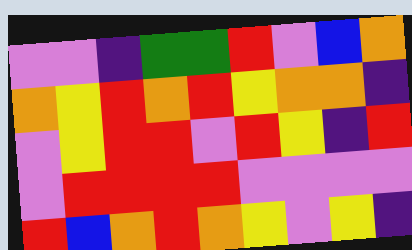[["violet", "violet", "indigo", "green", "green", "red", "violet", "blue", "orange"], ["orange", "yellow", "red", "orange", "red", "yellow", "orange", "orange", "indigo"], ["violet", "yellow", "red", "red", "violet", "red", "yellow", "indigo", "red"], ["violet", "red", "red", "red", "red", "violet", "violet", "violet", "violet"], ["red", "blue", "orange", "red", "orange", "yellow", "violet", "yellow", "indigo"]]